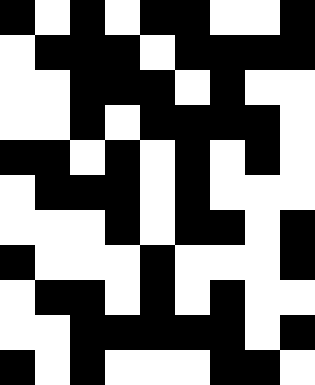[["black", "white", "black", "white", "black", "black", "white", "white", "black"], ["white", "black", "black", "black", "white", "black", "black", "black", "black"], ["white", "white", "black", "black", "black", "white", "black", "white", "white"], ["white", "white", "black", "white", "black", "black", "black", "black", "white"], ["black", "black", "white", "black", "white", "black", "white", "black", "white"], ["white", "black", "black", "black", "white", "black", "white", "white", "white"], ["white", "white", "white", "black", "white", "black", "black", "white", "black"], ["black", "white", "white", "white", "black", "white", "white", "white", "black"], ["white", "black", "black", "white", "black", "white", "black", "white", "white"], ["white", "white", "black", "black", "black", "black", "black", "white", "black"], ["black", "white", "black", "white", "white", "white", "black", "black", "white"]]